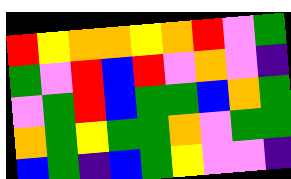[["red", "yellow", "orange", "orange", "yellow", "orange", "red", "violet", "green"], ["green", "violet", "red", "blue", "red", "violet", "orange", "violet", "indigo"], ["violet", "green", "red", "blue", "green", "green", "blue", "orange", "green"], ["orange", "green", "yellow", "green", "green", "orange", "violet", "green", "green"], ["blue", "green", "indigo", "blue", "green", "yellow", "violet", "violet", "indigo"]]